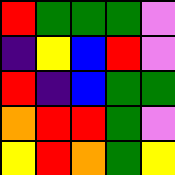[["red", "green", "green", "green", "violet"], ["indigo", "yellow", "blue", "red", "violet"], ["red", "indigo", "blue", "green", "green"], ["orange", "red", "red", "green", "violet"], ["yellow", "red", "orange", "green", "yellow"]]